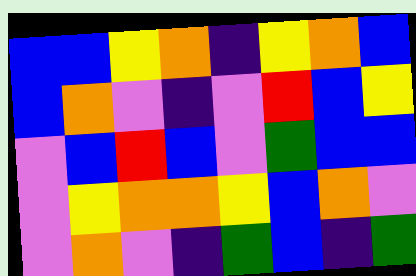[["blue", "blue", "yellow", "orange", "indigo", "yellow", "orange", "blue"], ["blue", "orange", "violet", "indigo", "violet", "red", "blue", "yellow"], ["violet", "blue", "red", "blue", "violet", "green", "blue", "blue"], ["violet", "yellow", "orange", "orange", "yellow", "blue", "orange", "violet"], ["violet", "orange", "violet", "indigo", "green", "blue", "indigo", "green"]]